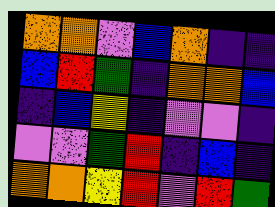[["orange", "orange", "violet", "blue", "orange", "indigo", "indigo"], ["blue", "red", "green", "indigo", "orange", "orange", "blue"], ["indigo", "blue", "yellow", "indigo", "violet", "violet", "indigo"], ["violet", "violet", "green", "red", "indigo", "blue", "indigo"], ["orange", "orange", "yellow", "red", "violet", "red", "green"]]